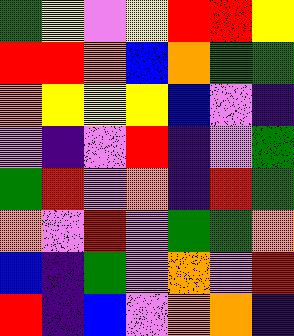[["green", "yellow", "violet", "yellow", "red", "red", "yellow"], ["red", "red", "orange", "blue", "orange", "green", "green"], ["orange", "yellow", "yellow", "yellow", "blue", "violet", "indigo"], ["violet", "indigo", "violet", "red", "indigo", "violet", "green"], ["green", "red", "violet", "orange", "indigo", "red", "green"], ["orange", "violet", "red", "violet", "green", "green", "orange"], ["blue", "indigo", "green", "violet", "orange", "violet", "red"], ["red", "indigo", "blue", "violet", "orange", "orange", "indigo"]]